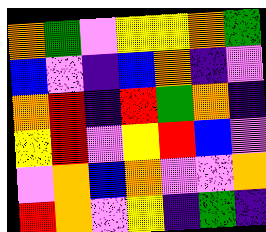[["orange", "green", "violet", "yellow", "yellow", "orange", "green"], ["blue", "violet", "indigo", "blue", "orange", "indigo", "violet"], ["orange", "red", "indigo", "red", "green", "orange", "indigo"], ["yellow", "red", "violet", "yellow", "red", "blue", "violet"], ["violet", "orange", "blue", "orange", "violet", "violet", "orange"], ["red", "orange", "violet", "yellow", "indigo", "green", "indigo"]]